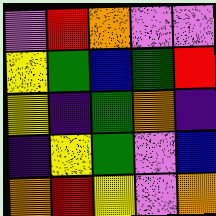[["violet", "red", "orange", "violet", "violet"], ["yellow", "green", "blue", "green", "red"], ["yellow", "indigo", "green", "orange", "indigo"], ["indigo", "yellow", "green", "violet", "blue"], ["orange", "red", "yellow", "violet", "orange"]]